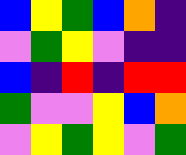[["blue", "yellow", "green", "blue", "orange", "indigo"], ["violet", "green", "yellow", "violet", "indigo", "indigo"], ["blue", "indigo", "red", "indigo", "red", "red"], ["green", "violet", "violet", "yellow", "blue", "orange"], ["violet", "yellow", "green", "yellow", "violet", "green"]]